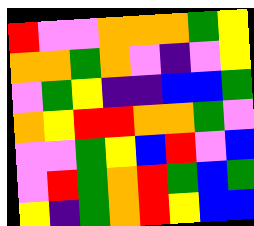[["red", "violet", "violet", "orange", "orange", "orange", "green", "yellow"], ["orange", "orange", "green", "orange", "violet", "indigo", "violet", "yellow"], ["violet", "green", "yellow", "indigo", "indigo", "blue", "blue", "green"], ["orange", "yellow", "red", "red", "orange", "orange", "green", "violet"], ["violet", "violet", "green", "yellow", "blue", "red", "violet", "blue"], ["violet", "red", "green", "orange", "red", "green", "blue", "green"], ["yellow", "indigo", "green", "orange", "red", "yellow", "blue", "blue"]]